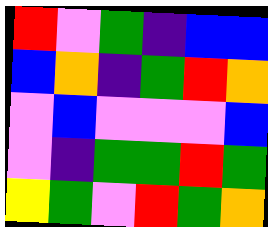[["red", "violet", "green", "indigo", "blue", "blue"], ["blue", "orange", "indigo", "green", "red", "orange"], ["violet", "blue", "violet", "violet", "violet", "blue"], ["violet", "indigo", "green", "green", "red", "green"], ["yellow", "green", "violet", "red", "green", "orange"]]